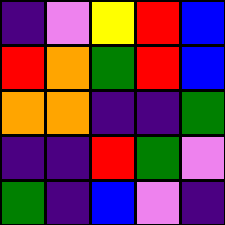[["indigo", "violet", "yellow", "red", "blue"], ["red", "orange", "green", "red", "blue"], ["orange", "orange", "indigo", "indigo", "green"], ["indigo", "indigo", "red", "green", "violet"], ["green", "indigo", "blue", "violet", "indigo"]]